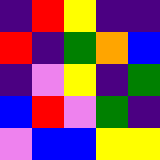[["indigo", "red", "yellow", "indigo", "indigo"], ["red", "indigo", "green", "orange", "blue"], ["indigo", "violet", "yellow", "indigo", "green"], ["blue", "red", "violet", "green", "indigo"], ["violet", "blue", "blue", "yellow", "yellow"]]